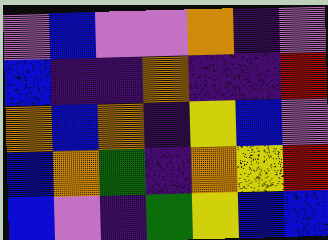[["violet", "blue", "violet", "violet", "orange", "indigo", "violet"], ["blue", "indigo", "indigo", "orange", "indigo", "indigo", "red"], ["orange", "blue", "orange", "indigo", "yellow", "blue", "violet"], ["blue", "orange", "green", "indigo", "orange", "yellow", "red"], ["blue", "violet", "indigo", "green", "yellow", "blue", "blue"]]